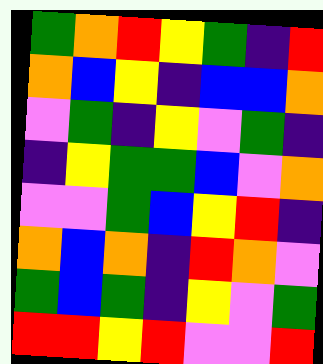[["green", "orange", "red", "yellow", "green", "indigo", "red"], ["orange", "blue", "yellow", "indigo", "blue", "blue", "orange"], ["violet", "green", "indigo", "yellow", "violet", "green", "indigo"], ["indigo", "yellow", "green", "green", "blue", "violet", "orange"], ["violet", "violet", "green", "blue", "yellow", "red", "indigo"], ["orange", "blue", "orange", "indigo", "red", "orange", "violet"], ["green", "blue", "green", "indigo", "yellow", "violet", "green"], ["red", "red", "yellow", "red", "violet", "violet", "red"]]